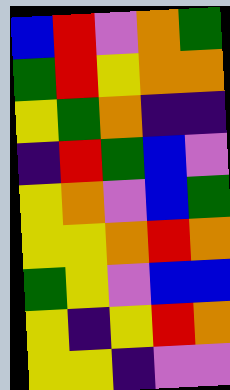[["blue", "red", "violet", "orange", "green"], ["green", "red", "yellow", "orange", "orange"], ["yellow", "green", "orange", "indigo", "indigo"], ["indigo", "red", "green", "blue", "violet"], ["yellow", "orange", "violet", "blue", "green"], ["yellow", "yellow", "orange", "red", "orange"], ["green", "yellow", "violet", "blue", "blue"], ["yellow", "indigo", "yellow", "red", "orange"], ["yellow", "yellow", "indigo", "violet", "violet"]]